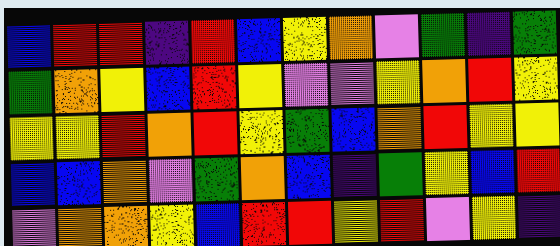[["blue", "red", "red", "indigo", "red", "blue", "yellow", "orange", "violet", "green", "indigo", "green"], ["green", "orange", "yellow", "blue", "red", "yellow", "violet", "violet", "yellow", "orange", "red", "yellow"], ["yellow", "yellow", "red", "orange", "red", "yellow", "green", "blue", "orange", "red", "yellow", "yellow"], ["blue", "blue", "orange", "violet", "green", "orange", "blue", "indigo", "green", "yellow", "blue", "red"], ["violet", "orange", "orange", "yellow", "blue", "red", "red", "yellow", "red", "violet", "yellow", "indigo"]]